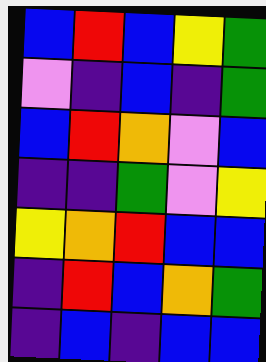[["blue", "red", "blue", "yellow", "green"], ["violet", "indigo", "blue", "indigo", "green"], ["blue", "red", "orange", "violet", "blue"], ["indigo", "indigo", "green", "violet", "yellow"], ["yellow", "orange", "red", "blue", "blue"], ["indigo", "red", "blue", "orange", "green"], ["indigo", "blue", "indigo", "blue", "blue"]]